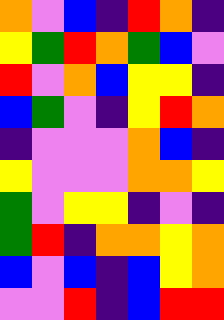[["orange", "violet", "blue", "indigo", "red", "orange", "indigo"], ["yellow", "green", "red", "orange", "green", "blue", "violet"], ["red", "violet", "orange", "blue", "yellow", "yellow", "indigo"], ["blue", "green", "violet", "indigo", "yellow", "red", "orange"], ["indigo", "violet", "violet", "violet", "orange", "blue", "indigo"], ["yellow", "violet", "violet", "violet", "orange", "orange", "yellow"], ["green", "violet", "yellow", "yellow", "indigo", "violet", "indigo"], ["green", "red", "indigo", "orange", "orange", "yellow", "orange"], ["blue", "violet", "blue", "indigo", "blue", "yellow", "orange"], ["violet", "violet", "red", "indigo", "blue", "red", "red"]]